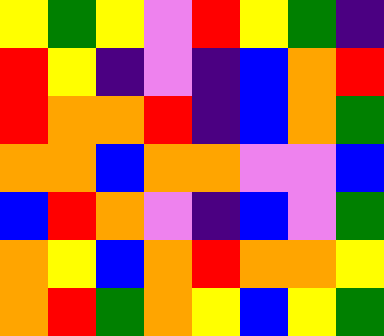[["yellow", "green", "yellow", "violet", "red", "yellow", "green", "indigo"], ["red", "yellow", "indigo", "violet", "indigo", "blue", "orange", "red"], ["red", "orange", "orange", "red", "indigo", "blue", "orange", "green"], ["orange", "orange", "blue", "orange", "orange", "violet", "violet", "blue"], ["blue", "red", "orange", "violet", "indigo", "blue", "violet", "green"], ["orange", "yellow", "blue", "orange", "red", "orange", "orange", "yellow"], ["orange", "red", "green", "orange", "yellow", "blue", "yellow", "green"]]